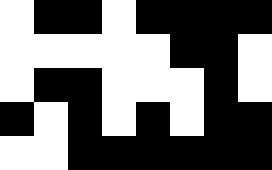[["white", "black", "black", "white", "black", "black", "black", "black"], ["white", "white", "white", "white", "white", "black", "black", "white"], ["white", "black", "black", "white", "white", "white", "black", "white"], ["black", "white", "black", "white", "black", "white", "black", "black"], ["white", "white", "black", "black", "black", "black", "black", "black"]]